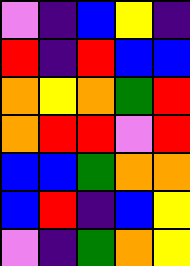[["violet", "indigo", "blue", "yellow", "indigo"], ["red", "indigo", "red", "blue", "blue"], ["orange", "yellow", "orange", "green", "red"], ["orange", "red", "red", "violet", "red"], ["blue", "blue", "green", "orange", "orange"], ["blue", "red", "indigo", "blue", "yellow"], ["violet", "indigo", "green", "orange", "yellow"]]